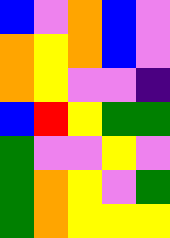[["blue", "violet", "orange", "blue", "violet"], ["orange", "yellow", "orange", "blue", "violet"], ["orange", "yellow", "violet", "violet", "indigo"], ["blue", "red", "yellow", "green", "green"], ["green", "violet", "violet", "yellow", "violet"], ["green", "orange", "yellow", "violet", "green"], ["green", "orange", "yellow", "yellow", "yellow"]]